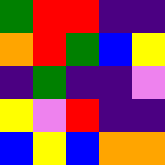[["green", "red", "red", "indigo", "indigo"], ["orange", "red", "green", "blue", "yellow"], ["indigo", "green", "indigo", "indigo", "violet"], ["yellow", "violet", "red", "indigo", "indigo"], ["blue", "yellow", "blue", "orange", "orange"]]